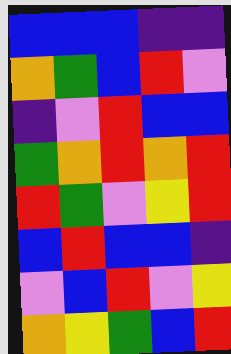[["blue", "blue", "blue", "indigo", "indigo"], ["orange", "green", "blue", "red", "violet"], ["indigo", "violet", "red", "blue", "blue"], ["green", "orange", "red", "orange", "red"], ["red", "green", "violet", "yellow", "red"], ["blue", "red", "blue", "blue", "indigo"], ["violet", "blue", "red", "violet", "yellow"], ["orange", "yellow", "green", "blue", "red"]]